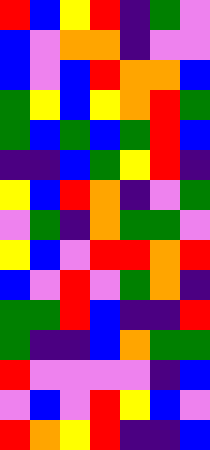[["red", "blue", "yellow", "red", "indigo", "green", "violet"], ["blue", "violet", "orange", "orange", "indigo", "violet", "violet"], ["blue", "violet", "blue", "red", "orange", "orange", "blue"], ["green", "yellow", "blue", "yellow", "orange", "red", "green"], ["green", "blue", "green", "blue", "green", "red", "blue"], ["indigo", "indigo", "blue", "green", "yellow", "red", "indigo"], ["yellow", "blue", "red", "orange", "indigo", "violet", "green"], ["violet", "green", "indigo", "orange", "green", "green", "violet"], ["yellow", "blue", "violet", "red", "red", "orange", "red"], ["blue", "violet", "red", "violet", "green", "orange", "indigo"], ["green", "green", "red", "blue", "indigo", "indigo", "red"], ["green", "indigo", "indigo", "blue", "orange", "green", "green"], ["red", "violet", "violet", "violet", "violet", "indigo", "blue"], ["violet", "blue", "violet", "red", "yellow", "blue", "violet"], ["red", "orange", "yellow", "red", "indigo", "indigo", "blue"]]